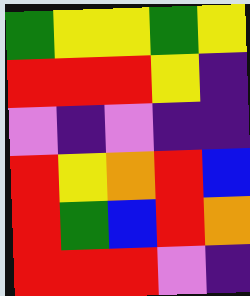[["green", "yellow", "yellow", "green", "yellow"], ["red", "red", "red", "yellow", "indigo"], ["violet", "indigo", "violet", "indigo", "indigo"], ["red", "yellow", "orange", "red", "blue"], ["red", "green", "blue", "red", "orange"], ["red", "red", "red", "violet", "indigo"]]